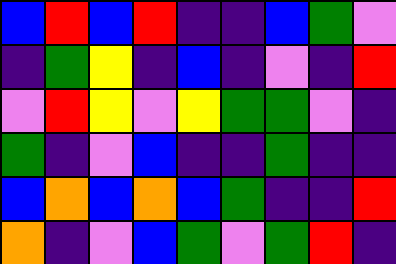[["blue", "red", "blue", "red", "indigo", "indigo", "blue", "green", "violet"], ["indigo", "green", "yellow", "indigo", "blue", "indigo", "violet", "indigo", "red"], ["violet", "red", "yellow", "violet", "yellow", "green", "green", "violet", "indigo"], ["green", "indigo", "violet", "blue", "indigo", "indigo", "green", "indigo", "indigo"], ["blue", "orange", "blue", "orange", "blue", "green", "indigo", "indigo", "red"], ["orange", "indigo", "violet", "blue", "green", "violet", "green", "red", "indigo"]]